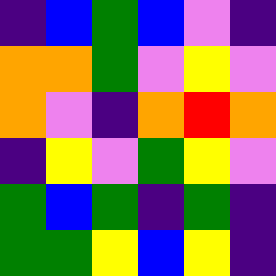[["indigo", "blue", "green", "blue", "violet", "indigo"], ["orange", "orange", "green", "violet", "yellow", "violet"], ["orange", "violet", "indigo", "orange", "red", "orange"], ["indigo", "yellow", "violet", "green", "yellow", "violet"], ["green", "blue", "green", "indigo", "green", "indigo"], ["green", "green", "yellow", "blue", "yellow", "indigo"]]